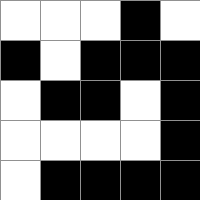[["white", "white", "white", "black", "white"], ["black", "white", "black", "black", "black"], ["white", "black", "black", "white", "black"], ["white", "white", "white", "white", "black"], ["white", "black", "black", "black", "black"]]